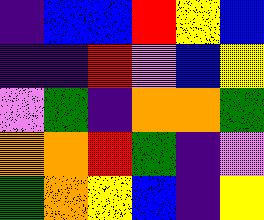[["indigo", "blue", "blue", "red", "yellow", "blue"], ["indigo", "indigo", "red", "violet", "blue", "yellow"], ["violet", "green", "indigo", "orange", "orange", "green"], ["orange", "orange", "red", "green", "indigo", "violet"], ["green", "orange", "yellow", "blue", "indigo", "yellow"]]